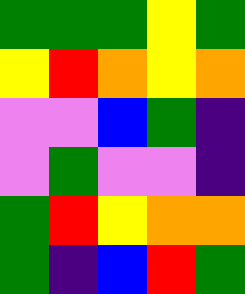[["green", "green", "green", "yellow", "green"], ["yellow", "red", "orange", "yellow", "orange"], ["violet", "violet", "blue", "green", "indigo"], ["violet", "green", "violet", "violet", "indigo"], ["green", "red", "yellow", "orange", "orange"], ["green", "indigo", "blue", "red", "green"]]